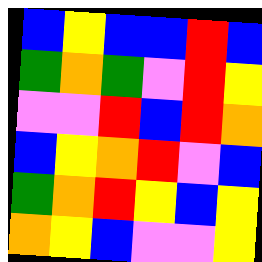[["blue", "yellow", "blue", "blue", "red", "blue"], ["green", "orange", "green", "violet", "red", "yellow"], ["violet", "violet", "red", "blue", "red", "orange"], ["blue", "yellow", "orange", "red", "violet", "blue"], ["green", "orange", "red", "yellow", "blue", "yellow"], ["orange", "yellow", "blue", "violet", "violet", "yellow"]]